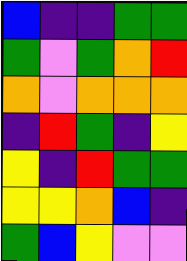[["blue", "indigo", "indigo", "green", "green"], ["green", "violet", "green", "orange", "red"], ["orange", "violet", "orange", "orange", "orange"], ["indigo", "red", "green", "indigo", "yellow"], ["yellow", "indigo", "red", "green", "green"], ["yellow", "yellow", "orange", "blue", "indigo"], ["green", "blue", "yellow", "violet", "violet"]]